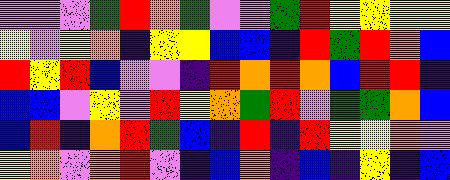[["violet", "violet", "violet", "green", "red", "orange", "green", "violet", "violet", "green", "red", "yellow", "yellow", "yellow", "yellow"], ["yellow", "violet", "yellow", "orange", "indigo", "yellow", "yellow", "blue", "blue", "indigo", "red", "green", "red", "orange", "blue"], ["red", "yellow", "red", "blue", "violet", "violet", "indigo", "red", "orange", "red", "orange", "blue", "red", "red", "indigo"], ["blue", "blue", "violet", "yellow", "violet", "red", "yellow", "orange", "green", "red", "violet", "green", "green", "orange", "blue"], ["blue", "red", "indigo", "orange", "red", "green", "blue", "indigo", "red", "indigo", "red", "yellow", "yellow", "orange", "violet"], ["yellow", "orange", "violet", "orange", "red", "violet", "indigo", "blue", "orange", "indigo", "blue", "indigo", "yellow", "indigo", "blue"]]